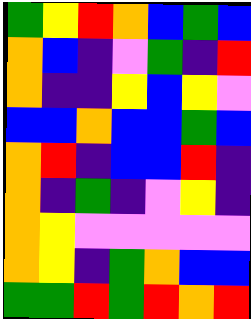[["green", "yellow", "red", "orange", "blue", "green", "blue"], ["orange", "blue", "indigo", "violet", "green", "indigo", "red"], ["orange", "indigo", "indigo", "yellow", "blue", "yellow", "violet"], ["blue", "blue", "orange", "blue", "blue", "green", "blue"], ["orange", "red", "indigo", "blue", "blue", "red", "indigo"], ["orange", "indigo", "green", "indigo", "violet", "yellow", "indigo"], ["orange", "yellow", "violet", "violet", "violet", "violet", "violet"], ["orange", "yellow", "indigo", "green", "orange", "blue", "blue"], ["green", "green", "red", "green", "red", "orange", "red"]]